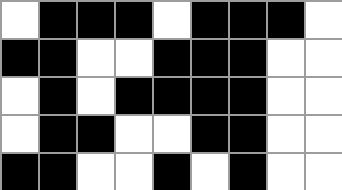[["white", "black", "black", "black", "white", "black", "black", "black", "white"], ["black", "black", "white", "white", "black", "black", "black", "white", "white"], ["white", "black", "white", "black", "black", "black", "black", "white", "white"], ["white", "black", "black", "white", "white", "black", "black", "white", "white"], ["black", "black", "white", "white", "black", "white", "black", "white", "white"]]